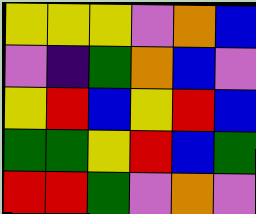[["yellow", "yellow", "yellow", "violet", "orange", "blue"], ["violet", "indigo", "green", "orange", "blue", "violet"], ["yellow", "red", "blue", "yellow", "red", "blue"], ["green", "green", "yellow", "red", "blue", "green"], ["red", "red", "green", "violet", "orange", "violet"]]